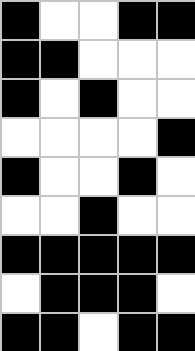[["black", "white", "white", "black", "black"], ["black", "black", "white", "white", "white"], ["black", "white", "black", "white", "white"], ["white", "white", "white", "white", "black"], ["black", "white", "white", "black", "white"], ["white", "white", "black", "white", "white"], ["black", "black", "black", "black", "black"], ["white", "black", "black", "black", "white"], ["black", "black", "white", "black", "black"]]